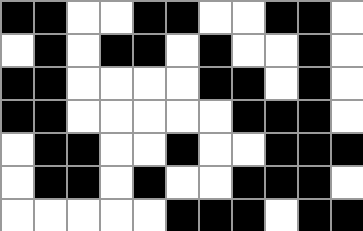[["black", "black", "white", "white", "black", "black", "white", "white", "black", "black", "white"], ["white", "black", "white", "black", "black", "white", "black", "white", "white", "black", "white"], ["black", "black", "white", "white", "white", "white", "black", "black", "white", "black", "white"], ["black", "black", "white", "white", "white", "white", "white", "black", "black", "black", "white"], ["white", "black", "black", "white", "white", "black", "white", "white", "black", "black", "black"], ["white", "black", "black", "white", "black", "white", "white", "black", "black", "black", "white"], ["white", "white", "white", "white", "white", "black", "black", "black", "white", "black", "black"]]